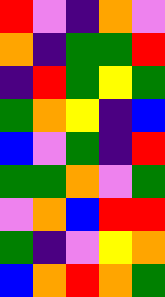[["red", "violet", "indigo", "orange", "violet"], ["orange", "indigo", "green", "green", "red"], ["indigo", "red", "green", "yellow", "green"], ["green", "orange", "yellow", "indigo", "blue"], ["blue", "violet", "green", "indigo", "red"], ["green", "green", "orange", "violet", "green"], ["violet", "orange", "blue", "red", "red"], ["green", "indigo", "violet", "yellow", "orange"], ["blue", "orange", "red", "orange", "green"]]